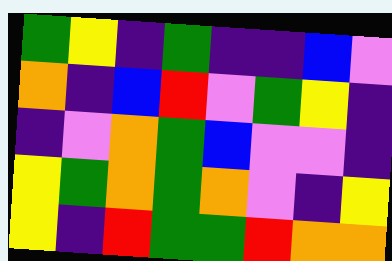[["green", "yellow", "indigo", "green", "indigo", "indigo", "blue", "violet"], ["orange", "indigo", "blue", "red", "violet", "green", "yellow", "indigo"], ["indigo", "violet", "orange", "green", "blue", "violet", "violet", "indigo"], ["yellow", "green", "orange", "green", "orange", "violet", "indigo", "yellow"], ["yellow", "indigo", "red", "green", "green", "red", "orange", "orange"]]